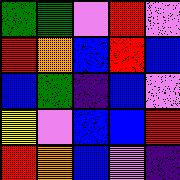[["green", "green", "violet", "red", "violet"], ["red", "orange", "blue", "red", "blue"], ["blue", "green", "indigo", "blue", "violet"], ["yellow", "violet", "blue", "blue", "red"], ["red", "orange", "blue", "violet", "indigo"]]